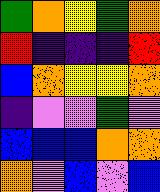[["green", "orange", "yellow", "green", "orange"], ["red", "indigo", "indigo", "indigo", "red"], ["blue", "orange", "yellow", "yellow", "orange"], ["indigo", "violet", "violet", "green", "violet"], ["blue", "blue", "blue", "orange", "orange"], ["orange", "violet", "blue", "violet", "blue"]]